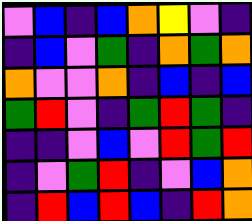[["violet", "blue", "indigo", "blue", "orange", "yellow", "violet", "indigo"], ["indigo", "blue", "violet", "green", "indigo", "orange", "green", "orange"], ["orange", "violet", "violet", "orange", "indigo", "blue", "indigo", "blue"], ["green", "red", "violet", "indigo", "green", "red", "green", "indigo"], ["indigo", "indigo", "violet", "blue", "violet", "red", "green", "red"], ["indigo", "violet", "green", "red", "indigo", "violet", "blue", "orange"], ["indigo", "red", "blue", "red", "blue", "indigo", "red", "orange"]]